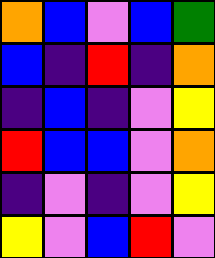[["orange", "blue", "violet", "blue", "green"], ["blue", "indigo", "red", "indigo", "orange"], ["indigo", "blue", "indigo", "violet", "yellow"], ["red", "blue", "blue", "violet", "orange"], ["indigo", "violet", "indigo", "violet", "yellow"], ["yellow", "violet", "blue", "red", "violet"]]